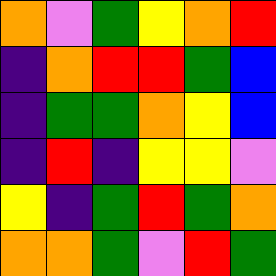[["orange", "violet", "green", "yellow", "orange", "red"], ["indigo", "orange", "red", "red", "green", "blue"], ["indigo", "green", "green", "orange", "yellow", "blue"], ["indigo", "red", "indigo", "yellow", "yellow", "violet"], ["yellow", "indigo", "green", "red", "green", "orange"], ["orange", "orange", "green", "violet", "red", "green"]]